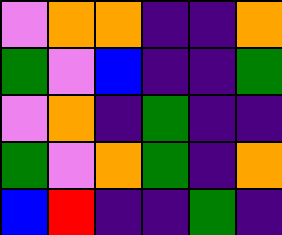[["violet", "orange", "orange", "indigo", "indigo", "orange"], ["green", "violet", "blue", "indigo", "indigo", "green"], ["violet", "orange", "indigo", "green", "indigo", "indigo"], ["green", "violet", "orange", "green", "indigo", "orange"], ["blue", "red", "indigo", "indigo", "green", "indigo"]]